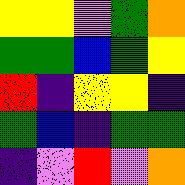[["yellow", "yellow", "violet", "green", "orange"], ["green", "green", "blue", "green", "yellow"], ["red", "indigo", "yellow", "yellow", "indigo"], ["green", "blue", "indigo", "green", "green"], ["indigo", "violet", "red", "violet", "orange"]]